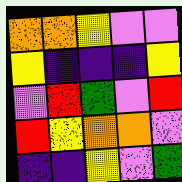[["orange", "orange", "yellow", "violet", "violet"], ["yellow", "indigo", "indigo", "indigo", "yellow"], ["violet", "red", "green", "violet", "red"], ["red", "yellow", "orange", "orange", "violet"], ["indigo", "indigo", "yellow", "violet", "green"]]